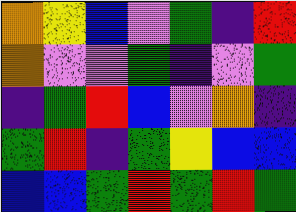[["orange", "yellow", "blue", "violet", "green", "indigo", "red"], ["orange", "violet", "violet", "green", "indigo", "violet", "green"], ["indigo", "green", "red", "blue", "violet", "orange", "indigo"], ["green", "red", "indigo", "green", "yellow", "blue", "blue"], ["blue", "blue", "green", "red", "green", "red", "green"]]